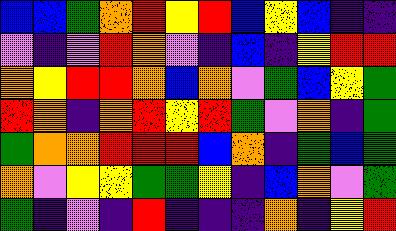[["blue", "blue", "green", "orange", "red", "yellow", "red", "blue", "yellow", "blue", "indigo", "indigo"], ["violet", "indigo", "violet", "red", "orange", "violet", "indigo", "blue", "indigo", "yellow", "red", "red"], ["orange", "yellow", "red", "red", "orange", "blue", "orange", "violet", "green", "blue", "yellow", "green"], ["red", "orange", "indigo", "orange", "red", "yellow", "red", "green", "violet", "orange", "indigo", "green"], ["green", "orange", "orange", "red", "red", "red", "blue", "orange", "indigo", "green", "blue", "green"], ["orange", "violet", "yellow", "yellow", "green", "green", "yellow", "indigo", "blue", "orange", "violet", "green"], ["green", "indigo", "violet", "indigo", "red", "indigo", "indigo", "indigo", "orange", "indigo", "yellow", "red"]]